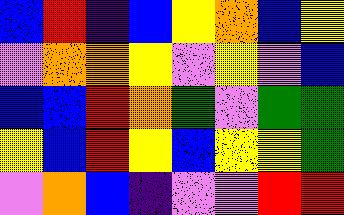[["blue", "red", "indigo", "blue", "yellow", "orange", "blue", "yellow"], ["violet", "orange", "orange", "yellow", "violet", "yellow", "violet", "blue"], ["blue", "blue", "red", "orange", "green", "violet", "green", "green"], ["yellow", "blue", "red", "yellow", "blue", "yellow", "yellow", "green"], ["violet", "orange", "blue", "indigo", "violet", "violet", "red", "red"]]